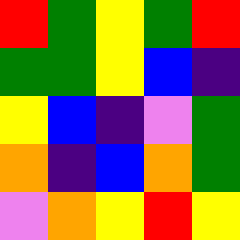[["red", "green", "yellow", "green", "red"], ["green", "green", "yellow", "blue", "indigo"], ["yellow", "blue", "indigo", "violet", "green"], ["orange", "indigo", "blue", "orange", "green"], ["violet", "orange", "yellow", "red", "yellow"]]